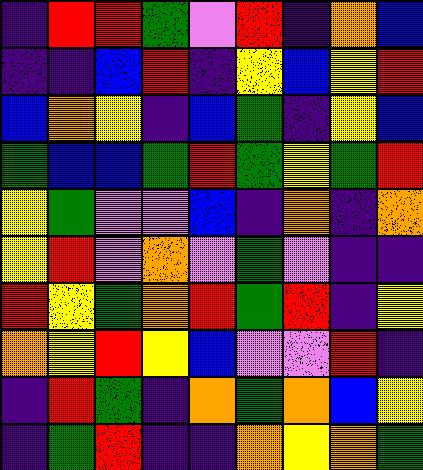[["indigo", "red", "red", "green", "violet", "red", "indigo", "orange", "blue"], ["indigo", "indigo", "blue", "red", "indigo", "yellow", "blue", "yellow", "red"], ["blue", "orange", "yellow", "indigo", "blue", "green", "indigo", "yellow", "blue"], ["green", "blue", "blue", "green", "red", "green", "yellow", "green", "red"], ["yellow", "green", "violet", "violet", "blue", "indigo", "orange", "indigo", "orange"], ["yellow", "red", "violet", "orange", "violet", "green", "violet", "indigo", "indigo"], ["red", "yellow", "green", "orange", "red", "green", "red", "indigo", "yellow"], ["orange", "yellow", "red", "yellow", "blue", "violet", "violet", "red", "indigo"], ["indigo", "red", "green", "indigo", "orange", "green", "orange", "blue", "yellow"], ["indigo", "green", "red", "indigo", "indigo", "orange", "yellow", "orange", "green"]]